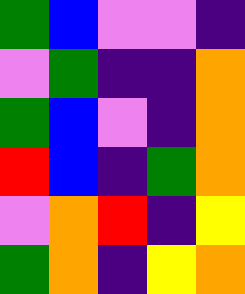[["green", "blue", "violet", "violet", "indigo"], ["violet", "green", "indigo", "indigo", "orange"], ["green", "blue", "violet", "indigo", "orange"], ["red", "blue", "indigo", "green", "orange"], ["violet", "orange", "red", "indigo", "yellow"], ["green", "orange", "indigo", "yellow", "orange"]]